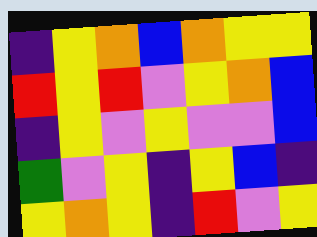[["indigo", "yellow", "orange", "blue", "orange", "yellow", "yellow"], ["red", "yellow", "red", "violet", "yellow", "orange", "blue"], ["indigo", "yellow", "violet", "yellow", "violet", "violet", "blue"], ["green", "violet", "yellow", "indigo", "yellow", "blue", "indigo"], ["yellow", "orange", "yellow", "indigo", "red", "violet", "yellow"]]